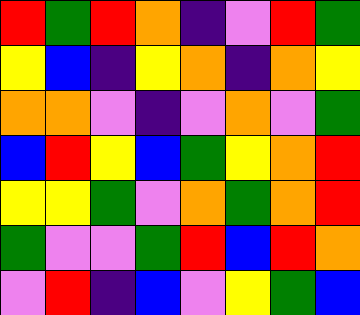[["red", "green", "red", "orange", "indigo", "violet", "red", "green"], ["yellow", "blue", "indigo", "yellow", "orange", "indigo", "orange", "yellow"], ["orange", "orange", "violet", "indigo", "violet", "orange", "violet", "green"], ["blue", "red", "yellow", "blue", "green", "yellow", "orange", "red"], ["yellow", "yellow", "green", "violet", "orange", "green", "orange", "red"], ["green", "violet", "violet", "green", "red", "blue", "red", "orange"], ["violet", "red", "indigo", "blue", "violet", "yellow", "green", "blue"]]